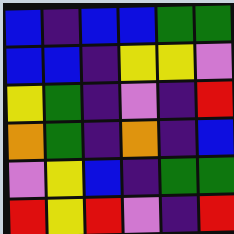[["blue", "indigo", "blue", "blue", "green", "green"], ["blue", "blue", "indigo", "yellow", "yellow", "violet"], ["yellow", "green", "indigo", "violet", "indigo", "red"], ["orange", "green", "indigo", "orange", "indigo", "blue"], ["violet", "yellow", "blue", "indigo", "green", "green"], ["red", "yellow", "red", "violet", "indigo", "red"]]